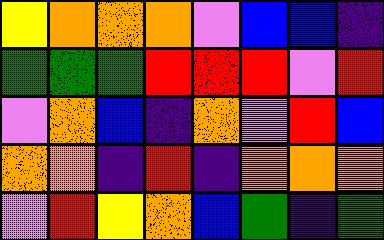[["yellow", "orange", "orange", "orange", "violet", "blue", "blue", "indigo"], ["green", "green", "green", "red", "red", "red", "violet", "red"], ["violet", "orange", "blue", "indigo", "orange", "violet", "red", "blue"], ["orange", "orange", "indigo", "red", "indigo", "orange", "orange", "orange"], ["violet", "red", "yellow", "orange", "blue", "green", "indigo", "green"]]